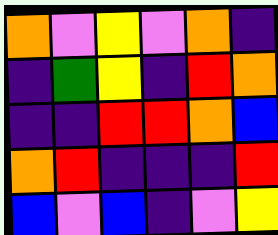[["orange", "violet", "yellow", "violet", "orange", "indigo"], ["indigo", "green", "yellow", "indigo", "red", "orange"], ["indigo", "indigo", "red", "red", "orange", "blue"], ["orange", "red", "indigo", "indigo", "indigo", "red"], ["blue", "violet", "blue", "indigo", "violet", "yellow"]]